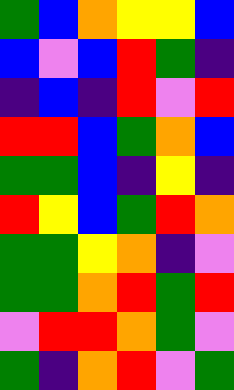[["green", "blue", "orange", "yellow", "yellow", "blue"], ["blue", "violet", "blue", "red", "green", "indigo"], ["indigo", "blue", "indigo", "red", "violet", "red"], ["red", "red", "blue", "green", "orange", "blue"], ["green", "green", "blue", "indigo", "yellow", "indigo"], ["red", "yellow", "blue", "green", "red", "orange"], ["green", "green", "yellow", "orange", "indigo", "violet"], ["green", "green", "orange", "red", "green", "red"], ["violet", "red", "red", "orange", "green", "violet"], ["green", "indigo", "orange", "red", "violet", "green"]]